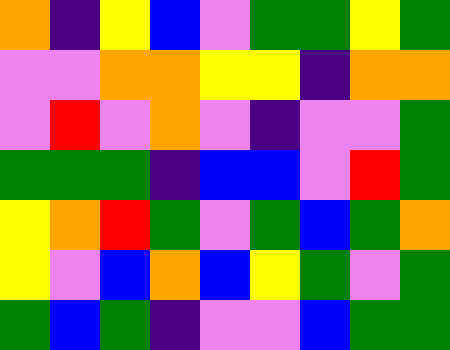[["orange", "indigo", "yellow", "blue", "violet", "green", "green", "yellow", "green"], ["violet", "violet", "orange", "orange", "yellow", "yellow", "indigo", "orange", "orange"], ["violet", "red", "violet", "orange", "violet", "indigo", "violet", "violet", "green"], ["green", "green", "green", "indigo", "blue", "blue", "violet", "red", "green"], ["yellow", "orange", "red", "green", "violet", "green", "blue", "green", "orange"], ["yellow", "violet", "blue", "orange", "blue", "yellow", "green", "violet", "green"], ["green", "blue", "green", "indigo", "violet", "violet", "blue", "green", "green"]]